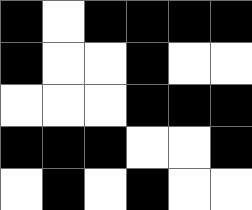[["black", "white", "black", "black", "black", "black"], ["black", "white", "white", "black", "white", "white"], ["white", "white", "white", "black", "black", "black"], ["black", "black", "black", "white", "white", "black"], ["white", "black", "white", "black", "white", "white"]]